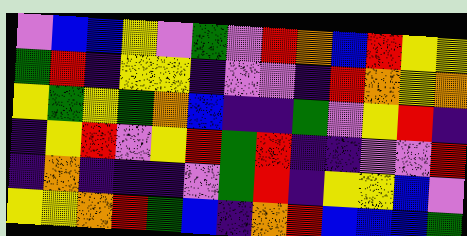[["violet", "blue", "blue", "yellow", "violet", "green", "violet", "red", "orange", "blue", "red", "yellow", "yellow"], ["green", "red", "indigo", "yellow", "yellow", "indigo", "violet", "violet", "indigo", "red", "orange", "yellow", "orange"], ["yellow", "green", "yellow", "green", "orange", "blue", "indigo", "indigo", "green", "violet", "yellow", "red", "indigo"], ["indigo", "yellow", "red", "violet", "yellow", "red", "green", "red", "indigo", "indigo", "violet", "violet", "red"], ["indigo", "orange", "indigo", "indigo", "indigo", "violet", "green", "red", "indigo", "yellow", "yellow", "blue", "violet"], ["yellow", "yellow", "orange", "red", "green", "blue", "indigo", "orange", "red", "blue", "blue", "blue", "green"]]